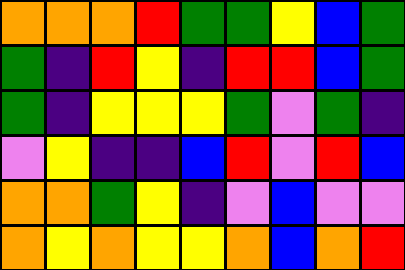[["orange", "orange", "orange", "red", "green", "green", "yellow", "blue", "green"], ["green", "indigo", "red", "yellow", "indigo", "red", "red", "blue", "green"], ["green", "indigo", "yellow", "yellow", "yellow", "green", "violet", "green", "indigo"], ["violet", "yellow", "indigo", "indigo", "blue", "red", "violet", "red", "blue"], ["orange", "orange", "green", "yellow", "indigo", "violet", "blue", "violet", "violet"], ["orange", "yellow", "orange", "yellow", "yellow", "orange", "blue", "orange", "red"]]